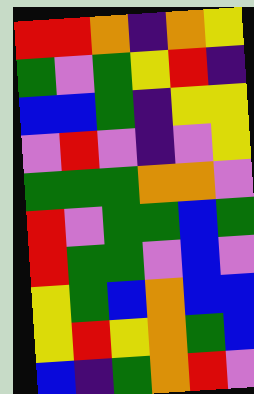[["red", "red", "orange", "indigo", "orange", "yellow"], ["green", "violet", "green", "yellow", "red", "indigo"], ["blue", "blue", "green", "indigo", "yellow", "yellow"], ["violet", "red", "violet", "indigo", "violet", "yellow"], ["green", "green", "green", "orange", "orange", "violet"], ["red", "violet", "green", "green", "blue", "green"], ["red", "green", "green", "violet", "blue", "violet"], ["yellow", "green", "blue", "orange", "blue", "blue"], ["yellow", "red", "yellow", "orange", "green", "blue"], ["blue", "indigo", "green", "orange", "red", "violet"]]